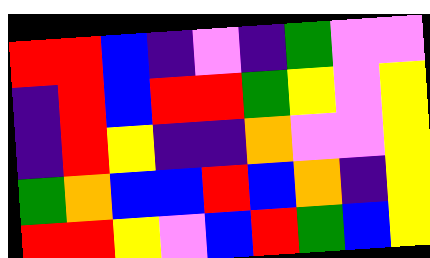[["red", "red", "blue", "indigo", "violet", "indigo", "green", "violet", "violet"], ["indigo", "red", "blue", "red", "red", "green", "yellow", "violet", "yellow"], ["indigo", "red", "yellow", "indigo", "indigo", "orange", "violet", "violet", "yellow"], ["green", "orange", "blue", "blue", "red", "blue", "orange", "indigo", "yellow"], ["red", "red", "yellow", "violet", "blue", "red", "green", "blue", "yellow"]]